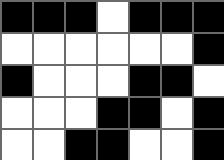[["black", "black", "black", "white", "black", "black", "black"], ["white", "white", "white", "white", "white", "white", "black"], ["black", "white", "white", "white", "black", "black", "white"], ["white", "white", "white", "black", "black", "white", "black"], ["white", "white", "black", "black", "white", "white", "black"]]